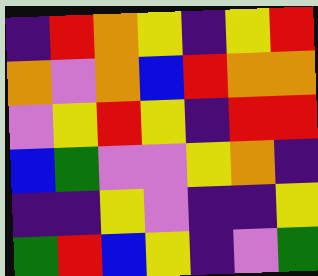[["indigo", "red", "orange", "yellow", "indigo", "yellow", "red"], ["orange", "violet", "orange", "blue", "red", "orange", "orange"], ["violet", "yellow", "red", "yellow", "indigo", "red", "red"], ["blue", "green", "violet", "violet", "yellow", "orange", "indigo"], ["indigo", "indigo", "yellow", "violet", "indigo", "indigo", "yellow"], ["green", "red", "blue", "yellow", "indigo", "violet", "green"]]